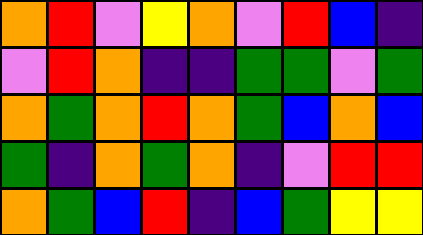[["orange", "red", "violet", "yellow", "orange", "violet", "red", "blue", "indigo"], ["violet", "red", "orange", "indigo", "indigo", "green", "green", "violet", "green"], ["orange", "green", "orange", "red", "orange", "green", "blue", "orange", "blue"], ["green", "indigo", "orange", "green", "orange", "indigo", "violet", "red", "red"], ["orange", "green", "blue", "red", "indigo", "blue", "green", "yellow", "yellow"]]